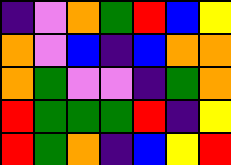[["indigo", "violet", "orange", "green", "red", "blue", "yellow"], ["orange", "violet", "blue", "indigo", "blue", "orange", "orange"], ["orange", "green", "violet", "violet", "indigo", "green", "orange"], ["red", "green", "green", "green", "red", "indigo", "yellow"], ["red", "green", "orange", "indigo", "blue", "yellow", "red"]]